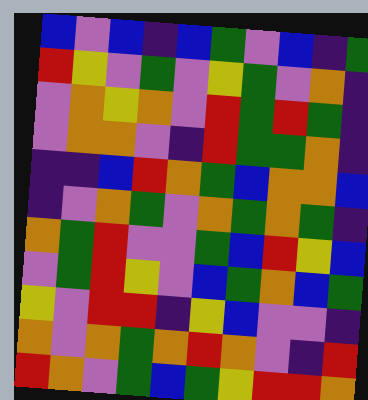[["blue", "violet", "blue", "indigo", "blue", "green", "violet", "blue", "indigo", "green"], ["red", "yellow", "violet", "green", "violet", "yellow", "green", "violet", "orange", "indigo"], ["violet", "orange", "yellow", "orange", "violet", "red", "green", "red", "green", "indigo"], ["violet", "orange", "orange", "violet", "indigo", "red", "green", "green", "orange", "indigo"], ["indigo", "indigo", "blue", "red", "orange", "green", "blue", "orange", "orange", "blue"], ["indigo", "violet", "orange", "green", "violet", "orange", "green", "orange", "green", "indigo"], ["orange", "green", "red", "violet", "violet", "green", "blue", "red", "yellow", "blue"], ["violet", "green", "red", "yellow", "violet", "blue", "green", "orange", "blue", "green"], ["yellow", "violet", "red", "red", "indigo", "yellow", "blue", "violet", "violet", "indigo"], ["orange", "violet", "orange", "green", "orange", "red", "orange", "violet", "indigo", "red"], ["red", "orange", "violet", "green", "blue", "green", "yellow", "red", "red", "orange"]]